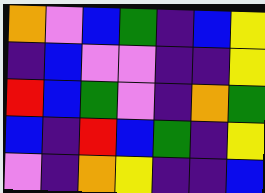[["orange", "violet", "blue", "green", "indigo", "blue", "yellow"], ["indigo", "blue", "violet", "violet", "indigo", "indigo", "yellow"], ["red", "blue", "green", "violet", "indigo", "orange", "green"], ["blue", "indigo", "red", "blue", "green", "indigo", "yellow"], ["violet", "indigo", "orange", "yellow", "indigo", "indigo", "blue"]]